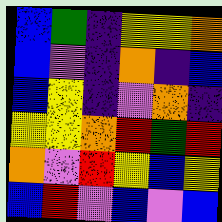[["blue", "green", "indigo", "yellow", "yellow", "orange"], ["blue", "violet", "indigo", "orange", "indigo", "blue"], ["blue", "yellow", "indigo", "violet", "orange", "indigo"], ["yellow", "yellow", "orange", "red", "green", "red"], ["orange", "violet", "red", "yellow", "blue", "yellow"], ["blue", "red", "violet", "blue", "violet", "blue"]]